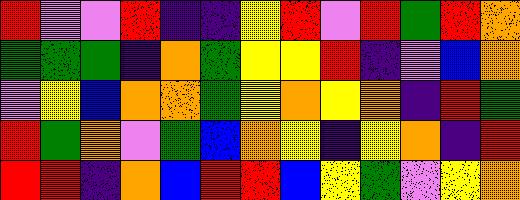[["red", "violet", "violet", "red", "indigo", "indigo", "yellow", "red", "violet", "red", "green", "red", "orange"], ["green", "green", "green", "indigo", "orange", "green", "yellow", "yellow", "red", "indigo", "violet", "blue", "orange"], ["violet", "yellow", "blue", "orange", "orange", "green", "yellow", "orange", "yellow", "orange", "indigo", "red", "green"], ["red", "green", "orange", "violet", "green", "blue", "orange", "yellow", "indigo", "yellow", "orange", "indigo", "red"], ["red", "red", "indigo", "orange", "blue", "red", "red", "blue", "yellow", "green", "violet", "yellow", "orange"]]